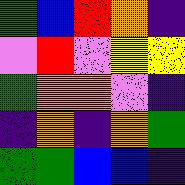[["green", "blue", "red", "orange", "indigo"], ["violet", "red", "violet", "yellow", "yellow"], ["green", "orange", "orange", "violet", "indigo"], ["indigo", "orange", "indigo", "orange", "green"], ["green", "green", "blue", "blue", "indigo"]]